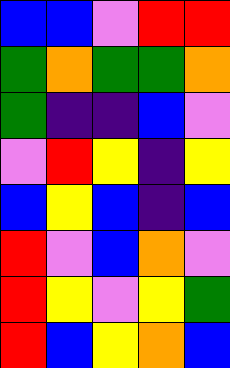[["blue", "blue", "violet", "red", "red"], ["green", "orange", "green", "green", "orange"], ["green", "indigo", "indigo", "blue", "violet"], ["violet", "red", "yellow", "indigo", "yellow"], ["blue", "yellow", "blue", "indigo", "blue"], ["red", "violet", "blue", "orange", "violet"], ["red", "yellow", "violet", "yellow", "green"], ["red", "blue", "yellow", "orange", "blue"]]